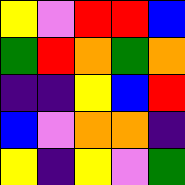[["yellow", "violet", "red", "red", "blue"], ["green", "red", "orange", "green", "orange"], ["indigo", "indigo", "yellow", "blue", "red"], ["blue", "violet", "orange", "orange", "indigo"], ["yellow", "indigo", "yellow", "violet", "green"]]